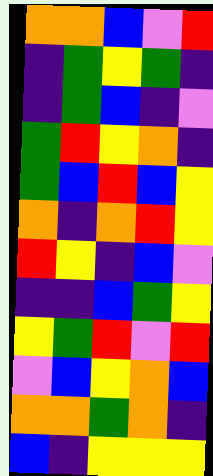[["orange", "orange", "blue", "violet", "red"], ["indigo", "green", "yellow", "green", "indigo"], ["indigo", "green", "blue", "indigo", "violet"], ["green", "red", "yellow", "orange", "indigo"], ["green", "blue", "red", "blue", "yellow"], ["orange", "indigo", "orange", "red", "yellow"], ["red", "yellow", "indigo", "blue", "violet"], ["indigo", "indigo", "blue", "green", "yellow"], ["yellow", "green", "red", "violet", "red"], ["violet", "blue", "yellow", "orange", "blue"], ["orange", "orange", "green", "orange", "indigo"], ["blue", "indigo", "yellow", "yellow", "yellow"]]